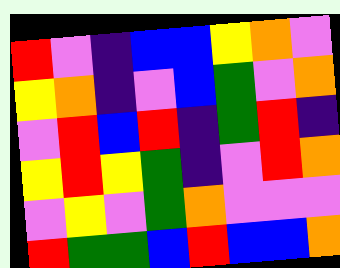[["red", "violet", "indigo", "blue", "blue", "yellow", "orange", "violet"], ["yellow", "orange", "indigo", "violet", "blue", "green", "violet", "orange"], ["violet", "red", "blue", "red", "indigo", "green", "red", "indigo"], ["yellow", "red", "yellow", "green", "indigo", "violet", "red", "orange"], ["violet", "yellow", "violet", "green", "orange", "violet", "violet", "violet"], ["red", "green", "green", "blue", "red", "blue", "blue", "orange"]]